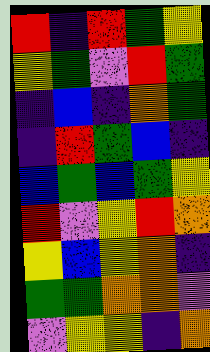[["red", "indigo", "red", "green", "yellow"], ["yellow", "green", "violet", "red", "green"], ["indigo", "blue", "indigo", "orange", "green"], ["indigo", "red", "green", "blue", "indigo"], ["blue", "green", "blue", "green", "yellow"], ["red", "violet", "yellow", "red", "orange"], ["yellow", "blue", "yellow", "orange", "indigo"], ["green", "green", "orange", "orange", "violet"], ["violet", "yellow", "yellow", "indigo", "orange"]]